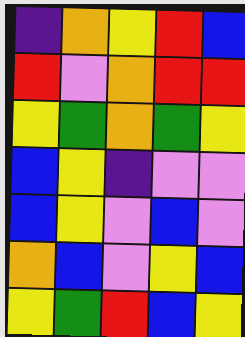[["indigo", "orange", "yellow", "red", "blue"], ["red", "violet", "orange", "red", "red"], ["yellow", "green", "orange", "green", "yellow"], ["blue", "yellow", "indigo", "violet", "violet"], ["blue", "yellow", "violet", "blue", "violet"], ["orange", "blue", "violet", "yellow", "blue"], ["yellow", "green", "red", "blue", "yellow"]]